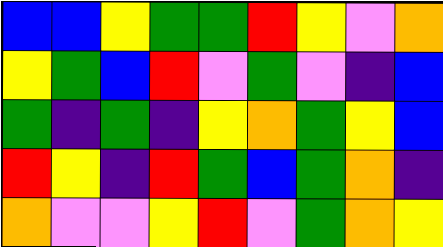[["blue", "blue", "yellow", "green", "green", "red", "yellow", "violet", "orange"], ["yellow", "green", "blue", "red", "violet", "green", "violet", "indigo", "blue"], ["green", "indigo", "green", "indigo", "yellow", "orange", "green", "yellow", "blue"], ["red", "yellow", "indigo", "red", "green", "blue", "green", "orange", "indigo"], ["orange", "violet", "violet", "yellow", "red", "violet", "green", "orange", "yellow"]]